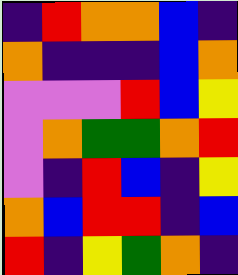[["indigo", "red", "orange", "orange", "blue", "indigo"], ["orange", "indigo", "indigo", "indigo", "blue", "orange"], ["violet", "violet", "violet", "red", "blue", "yellow"], ["violet", "orange", "green", "green", "orange", "red"], ["violet", "indigo", "red", "blue", "indigo", "yellow"], ["orange", "blue", "red", "red", "indigo", "blue"], ["red", "indigo", "yellow", "green", "orange", "indigo"]]